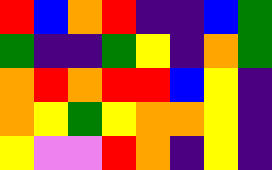[["red", "blue", "orange", "red", "indigo", "indigo", "blue", "green"], ["green", "indigo", "indigo", "green", "yellow", "indigo", "orange", "green"], ["orange", "red", "orange", "red", "red", "blue", "yellow", "indigo"], ["orange", "yellow", "green", "yellow", "orange", "orange", "yellow", "indigo"], ["yellow", "violet", "violet", "red", "orange", "indigo", "yellow", "indigo"]]